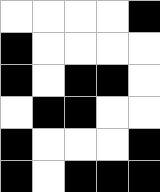[["white", "white", "white", "white", "black"], ["black", "white", "white", "white", "white"], ["black", "white", "black", "black", "white"], ["white", "black", "black", "white", "white"], ["black", "white", "white", "white", "black"], ["black", "white", "black", "black", "black"]]